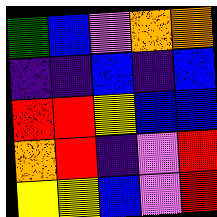[["green", "blue", "violet", "orange", "orange"], ["indigo", "indigo", "blue", "indigo", "blue"], ["red", "red", "yellow", "blue", "blue"], ["orange", "red", "indigo", "violet", "red"], ["yellow", "yellow", "blue", "violet", "red"]]